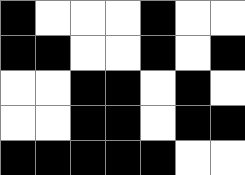[["black", "white", "white", "white", "black", "white", "white"], ["black", "black", "white", "white", "black", "white", "black"], ["white", "white", "black", "black", "white", "black", "white"], ["white", "white", "black", "black", "white", "black", "black"], ["black", "black", "black", "black", "black", "white", "white"]]